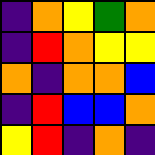[["indigo", "orange", "yellow", "green", "orange"], ["indigo", "red", "orange", "yellow", "yellow"], ["orange", "indigo", "orange", "orange", "blue"], ["indigo", "red", "blue", "blue", "orange"], ["yellow", "red", "indigo", "orange", "indigo"]]